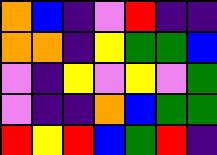[["orange", "blue", "indigo", "violet", "red", "indigo", "indigo"], ["orange", "orange", "indigo", "yellow", "green", "green", "blue"], ["violet", "indigo", "yellow", "violet", "yellow", "violet", "green"], ["violet", "indigo", "indigo", "orange", "blue", "green", "green"], ["red", "yellow", "red", "blue", "green", "red", "indigo"]]